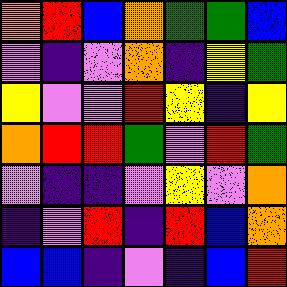[["orange", "red", "blue", "orange", "green", "green", "blue"], ["violet", "indigo", "violet", "orange", "indigo", "yellow", "green"], ["yellow", "violet", "violet", "red", "yellow", "indigo", "yellow"], ["orange", "red", "red", "green", "violet", "red", "green"], ["violet", "indigo", "indigo", "violet", "yellow", "violet", "orange"], ["indigo", "violet", "red", "indigo", "red", "blue", "orange"], ["blue", "blue", "indigo", "violet", "indigo", "blue", "red"]]